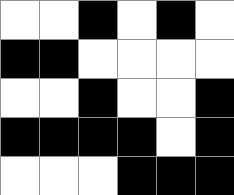[["white", "white", "black", "white", "black", "white"], ["black", "black", "white", "white", "white", "white"], ["white", "white", "black", "white", "white", "black"], ["black", "black", "black", "black", "white", "black"], ["white", "white", "white", "black", "black", "black"]]